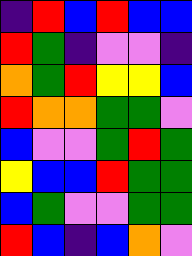[["indigo", "red", "blue", "red", "blue", "blue"], ["red", "green", "indigo", "violet", "violet", "indigo"], ["orange", "green", "red", "yellow", "yellow", "blue"], ["red", "orange", "orange", "green", "green", "violet"], ["blue", "violet", "violet", "green", "red", "green"], ["yellow", "blue", "blue", "red", "green", "green"], ["blue", "green", "violet", "violet", "green", "green"], ["red", "blue", "indigo", "blue", "orange", "violet"]]